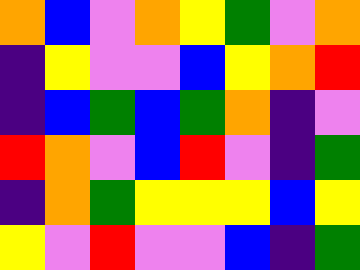[["orange", "blue", "violet", "orange", "yellow", "green", "violet", "orange"], ["indigo", "yellow", "violet", "violet", "blue", "yellow", "orange", "red"], ["indigo", "blue", "green", "blue", "green", "orange", "indigo", "violet"], ["red", "orange", "violet", "blue", "red", "violet", "indigo", "green"], ["indigo", "orange", "green", "yellow", "yellow", "yellow", "blue", "yellow"], ["yellow", "violet", "red", "violet", "violet", "blue", "indigo", "green"]]